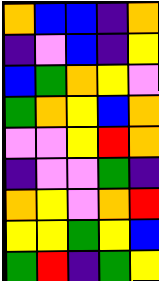[["orange", "blue", "blue", "indigo", "orange"], ["indigo", "violet", "blue", "indigo", "yellow"], ["blue", "green", "orange", "yellow", "violet"], ["green", "orange", "yellow", "blue", "orange"], ["violet", "violet", "yellow", "red", "orange"], ["indigo", "violet", "violet", "green", "indigo"], ["orange", "yellow", "violet", "orange", "red"], ["yellow", "yellow", "green", "yellow", "blue"], ["green", "red", "indigo", "green", "yellow"]]